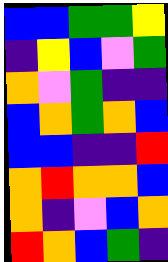[["blue", "blue", "green", "green", "yellow"], ["indigo", "yellow", "blue", "violet", "green"], ["orange", "violet", "green", "indigo", "indigo"], ["blue", "orange", "green", "orange", "blue"], ["blue", "blue", "indigo", "indigo", "red"], ["orange", "red", "orange", "orange", "blue"], ["orange", "indigo", "violet", "blue", "orange"], ["red", "orange", "blue", "green", "indigo"]]